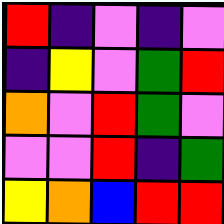[["red", "indigo", "violet", "indigo", "violet"], ["indigo", "yellow", "violet", "green", "red"], ["orange", "violet", "red", "green", "violet"], ["violet", "violet", "red", "indigo", "green"], ["yellow", "orange", "blue", "red", "red"]]